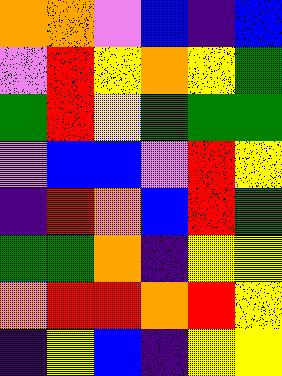[["orange", "orange", "violet", "blue", "indigo", "blue"], ["violet", "red", "yellow", "orange", "yellow", "green"], ["green", "red", "yellow", "green", "green", "green"], ["violet", "blue", "blue", "violet", "red", "yellow"], ["indigo", "red", "orange", "blue", "red", "green"], ["green", "green", "orange", "indigo", "yellow", "yellow"], ["orange", "red", "red", "orange", "red", "yellow"], ["indigo", "yellow", "blue", "indigo", "yellow", "yellow"]]